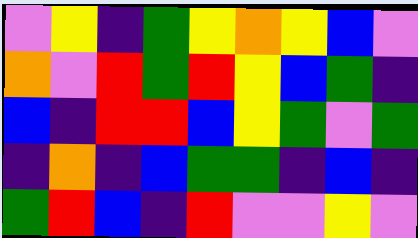[["violet", "yellow", "indigo", "green", "yellow", "orange", "yellow", "blue", "violet"], ["orange", "violet", "red", "green", "red", "yellow", "blue", "green", "indigo"], ["blue", "indigo", "red", "red", "blue", "yellow", "green", "violet", "green"], ["indigo", "orange", "indigo", "blue", "green", "green", "indigo", "blue", "indigo"], ["green", "red", "blue", "indigo", "red", "violet", "violet", "yellow", "violet"]]